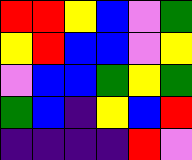[["red", "red", "yellow", "blue", "violet", "green"], ["yellow", "red", "blue", "blue", "violet", "yellow"], ["violet", "blue", "blue", "green", "yellow", "green"], ["green", "blue", "indigo", "yellow", "blue", "red"], ["indigo", "indigo", "indigo", "indigo", "red", "violet"]]